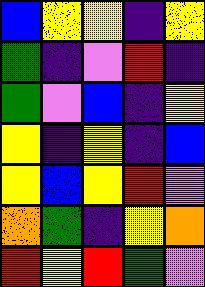[["blue", "yellow", "yellow", "indigo", "yellow"], ["green", "indigo", "violet", "red", "indigo"], ["green", "violet", "blue", "indigo", "yellow"], ["yellow", "indigo", "yellow", "indigo", "blue"], ["yellow", "blue", "yellow", "red", "violet"], ["orange", "green", "indigo", "yellow", "orange"], ["red", "yellow", "red", "green", "violet"]]